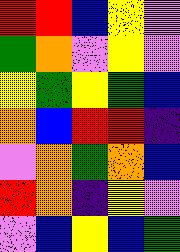[["red", "red", "blue", "yellow", "violet"], ["green", "orange", "violet", "yellow", "violet"], ["yellow", "green", "yellow", "green", "blue"], ["orange", "blue", "red", "red", "indigo"], ["violet", "orange", "green", "orange", "blue"], ["red", "orange", "indigo", "yellow", "violet"], ["violet", "blue", "yellow", "blue", "green"]]